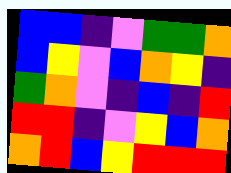[["blue", "blue", "indigo", "violet", "green", "green", "orange"], ["blue", "yellow", "violet", "blue", "orange", "yellow", "indigo"], ["green", "orange", "violet", "indigo", "blue", "indigo", "red"], ["red", "red", "indigo", "violet", "yellow", "blue", "orange"], ["orange", "red", "blue", "yellow", "red", "red", "red"]]